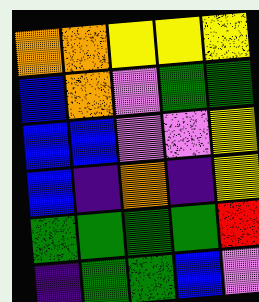[["orange", "orange", "yellow", "yellow", "yellow"], ["blue", "orange", "violet", "green", "green"], ["blue", "blue", "violet", "violet", "yellow"], ["blue", "indigo", "orange", "indigo", "yellow"], ["green", "green", "green", "green", "red"], ["indigo", "green", "green", "blue", "violet"]]